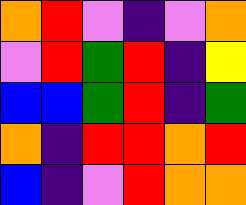[["orange", "red", "violet", "indigo", "violet", "orange"], ["violet", "red", "green", "red", "indigo", "yellow"], ["blue", "blue", "green", "red", "indigo", "green"], ["orange", "indigo", "red", "red", "orange", "red"], ["blue", "indigo", "violet", "red", "orange", "orange"]]